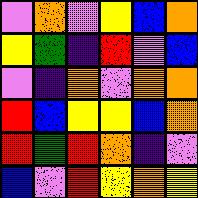[["violet", "orange", "violet", "yellow", "blue", "orange"], ["yellow", "green", "indigo", "red", "violet", "blue"], ["violet", "indigo", "orange", "violet", "orange", "orange"], ["red", "blue", "yellow", "yellow", "blue", "orange"], ["red", "green", "red", "orange", "indigo", "violet"], ["blue", "violet", "red", "yellow", "orange", "yellow"]]